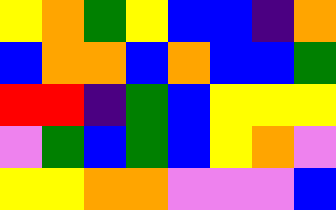[["yellow", "orange", "green", "yellow", "blue", "blue", "indigo", "orange"], ["blue", "orange", "orange", "blue", "orange", "blue", "blue", "green"], ["red", "red", "indigo", "green", "blue", "yellow", "yellow", "yellow"], ["violet", "green", "blue", "green", "blue", "yellow", "orange", "violet"], ["yellow", "yellow", "orange", "orange", "violet", "violet", "violet", "blue"]]